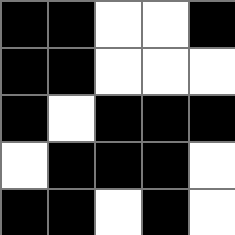[["black", "black", "white", "white", "black"], ["black", "black", "white", "white", "white"], ["black", "white", "black", "black", "black"], ["white", "black", "black", "black", "white"], ["black", "black", "white", "black", "white"]]